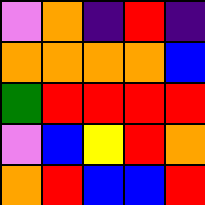[["violet", "orange", "indigo", "red", "indigo"], ["orange", "orange", "orange", "orange", "blue"], ["green", "red", "red", "red", "red"], ["violet", "blue", "yellow", "red", "orange"], ["orange", "red", "blue", "blue", "red"]]